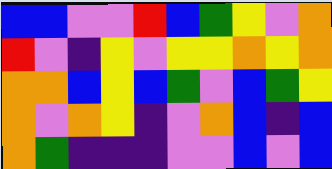[["blue", "blue", "violet", "violet", "red", "blue", "green", "yellow", "violet", "orange"], ["red", "violet", "indigo", "yellow", "violet", "yellow", "yellow", "orange", "yellow", "orange"], ["orange", "orange", "blue", "yellow", "blue", "green", "violet", "blue", "green", "yellow"], ["orange", "violet", "orange", "yellow", "indigo", "violet", "orange", "blue", "indigo", "blue"], ["orange", "green", "indigo", "indigo", "indigo", "violet", "violet", "blue", "violet", "blue"]]